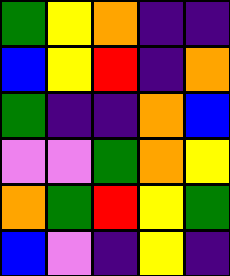[["green", "yellow", "orange", "indigo", "indigo"], ["blue", "yellow", "red", "indigo", "orange"], ["green", "indigo", "indigo", "orange", "blue"], ["violet", "violet", "green", "orange", "yellow"], ["orange", "green", "red", "yellow", "green"], ["blue", "violet", "indigo", "yellow", "indigo"]]